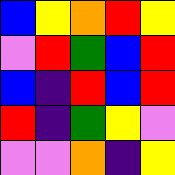[["blue", "yellow", "orange", "red", "yellow"], ["violet", "red", "green", "blue", "red"], ["blue", "indigo", "red", "blue", "red"], ["red", "indigo", "green", "yellow", "violet"], ["violet", "violet", "orange", "indigo", "yellow"]]